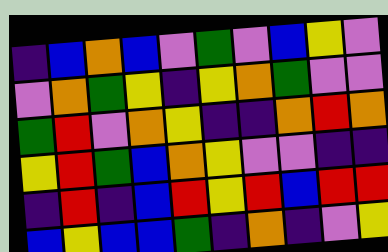[["indigo", "blue", "orange", "blue", "violet", "green", "violet", "blue", "yellow", "violet"], ["violet", "orange", "green", "yellow", "indigo", "yellow", "orange", "green", "violet", "violet"], ["green", "red", "violet", "orange", "yellow", "indigo", "indigo", "orange", "red", "orange"], ["yellow", "red", "green", "blue", "orange", "yellow", "violet", "violet", "indigo", "indigo"], ["indigo", "red", "indigo", "blue", "red", "yellow", "red", "blue", "red", "red"], ["blue", "yellow", "blue", "blue", "green", "indigo", "orange", "indigo", "violet", "yellow"]]